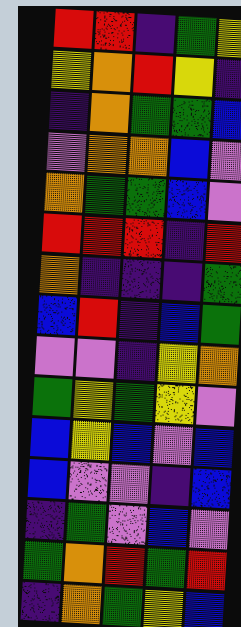[["red", "red", "indigo", "green", "yellow"], ["yellow", "orange", "red", "yellow", "indigo"], ["indigo", "orange", "green", "green", "blue"], ["violet", "orange", "orange", "blue", "violet"], ["orange", "green", "green", "blue", "violet"], ["red", "red", "red", "indigo", "red"], ["orange", "indigo", "indigo", "indigo", "green"], ["blue", "red", "indigo", "blue", "green"], ["violet", "violet", "indigo", "yellow", "orange"], ["green", "yellow", "green", "yellow", "violet"], ["blue", "yellow", "blue", "violet", "blue"], ["blue", "violet", "violet", "indigo", "blue"], ["indigo", "green", "violet", "blue", "violet"], ["green", "orange", "red", "green", "red"], ["indigo", "orange", "green", "yellow", "blue"]]